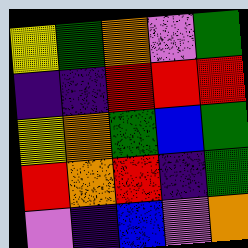[["yellow", "green", "orange", "violet", "green"], ["indigo", "indigo", "red", "red", "red"], ["yellow", "orange", "green", "blue", "green"], ["red", "orange", "red", "indigo", "green"], ["violet", "indigo", "blue", "violet", "orange"]]